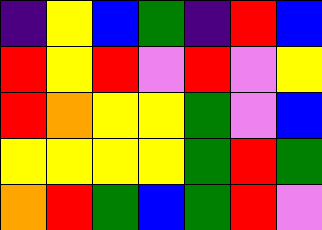[["indigo", "yellow", "blue", "green", "indigo", "red", "blue"], ["red", "yellow", "red", "violet", "red", "violet", "yellow"], ["red", "orange", "yellow", "yellow", "green", "violet", "blue"], ["yellow", "yellow", "yellow", "yellow", "green", "red", "green"], ["orange", "red", "green", "blue", "green", "red", "violet"]]